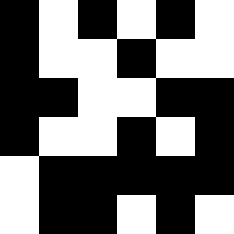[["black", "white", "black", "white", "black", "white"], ["black", "white", "white", "black", "white", "white"], ["black", "black", "white", "white", "black", "black"], ["black", "white", "white", "black", "white", "black"], ["white", "black", "black", "black", "black", "black"], ["white", "black", "black", "white", "black", "white"]]